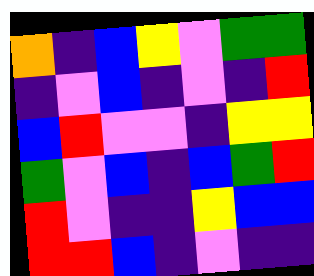[["orange", "indigo", "blue", "yellow", "violet", "green", "green"], ["indigo", "violet", "blue", "indigo", "violet", "indigo", "red"], ["blue", "red", "violet", "violet", "indigo", "yellow", "yellow"], ["green", "violet", "blue", "indigo", "blue", "green", "red"], ["red", "violet", "indigo", "indigo", "yellow", "blue", "blue"], ["red", "red", "blue", "indigo", "violet", "indigo", "indigo"]]